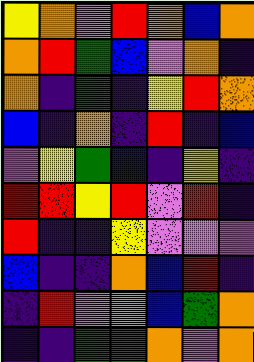[["yellow", "orange", "violet", "red", "orange", "blue", "orange"], ["orange", "red", "green", "blue", "violet", "orange", "indigo"], ["orange", "indigo", "green", "indigo", "yellow", "red", "orange"], ["blue", "indigo", "orange", "indigo", "red", "indigo", "blue"], ["violet", "yellow", "green", "blue", "indigo", "yellow", "indigo"], ["red", "red", "yellow", "red", "violet", "red", "indigo"], ["red", "indigo", "indigo", "yellow", "violet", "violet", "violet"], ["blue", "indigo", "indigo", "orange", "blue", "red", "indigo"], ["indigo", "red", "violet", "violet", "blue", "green", "orange"], ["indigo", "indigo", "green", "green", "orange", "violet", "orange"]]